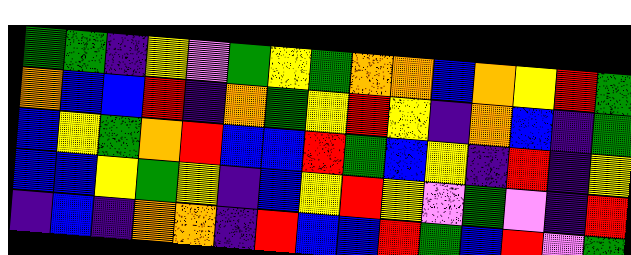[["green", "green", "indigo", "yellow", "violet", "green", "yellow", "green", "orange", "orange", "blue", "orange", "yellow", "red", "green"], ["orange", "blue", "blue", "red", "indigo", "orange", "green", "yellow", "red", "yellow", "indigo", "orange", "blue", "indigo", "green"], ["blue", "yellow", "green", "orange", "red", "blue", "blue", "red", "green", "blue", "yellow", "indigo", "red", "indigo", "yellow"], ["blue", "blue", "yellow", "green", "yellow", "indigo", "blue", "yellow", "red", "yellow", "violet", "green", "violet", "indigo", "red"], ["indigo", "blue", "indigo", "orange", "orange", "indigo", "red", "blue", "blue", "red", "green", "blue", "red", "violet", "green"]]